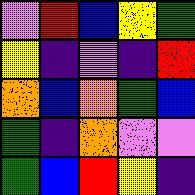[["violet", "red", "blue", "yellow", "green"], ["yellow", "indigo", "violet", "indigo", "red"], ["orange", "blue", "orange", "green", "blue"], ["green", "indigo", "orange", "violet", "violet"], ["green", "blue", "red", "yellow", "indigo"]]